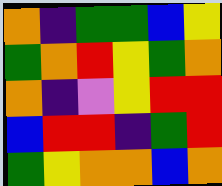[["orange", "indigo", "green", "green", "blue", "yellow"], ["green", "orange", "red", "yellow", "green", "orange"], ["orange", "indigo", "violet", "yellow", "red", "red"], ["blue", "red", "red", "indigo", "green", "red"], ["green", "yellow", "orange", "orange", "blue", "orange"]]